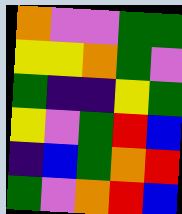[["orange", "violet", "violet", "green", "green"], ["yellow", "yellow", "orange", "green", "violet"], ["green", "indigo", "indigo", "yellow", "green"], ["yellow", "violet", "green", "red", "blue"], ["indigo", "blue", "green", "orange", "red"], ["green", "violet", "orange", "red", "blue"]]